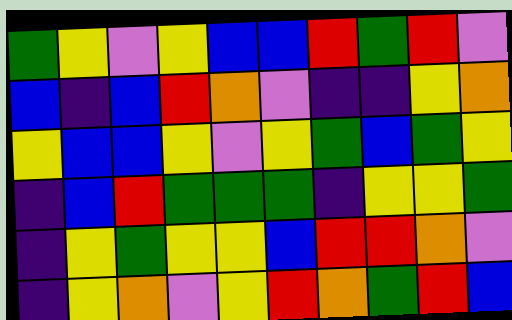[["green", "yellow", "violet", "yellow", "blue", "blue", "red", "green", "red", "violet"], ["blue", "indigo", "blue", "red", "orange", "violet", "indigo", "indigo", "yellow", "orange"], ["yellow", "blue", "blue", "yellow", "violet", "yellow", "green", "blue", "green", "yellow"], ["indigo", "blue", "red", "green", "green", "green", "indigo", "yellow", "yellow", "green"], ["indigo", "yellow", "green", "yellow", "yellow", "blue", "red", "red", "orange", "violet"], ["indigo", "yellow", "orange", "violet", "yellow", "red", "orange", "green", "red", "blue"]]